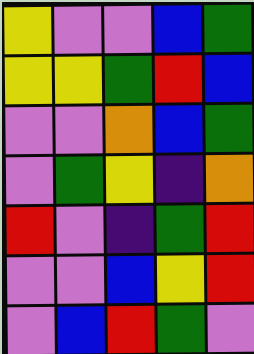[["yellow", "violet", "violet", "blue", "green"], ["yellow", "yellow", "green", "red", "blue"], ["violet", "violet", "orange", "blue", "green"], ["violet", "green", "yellow", "indigo", "orange"], ["red", "violet", "indigo", "green", "red"], ["violet", "violet", "blue", "yellow", "red"], ["violet", "blue", "red", "green", "violet"]]